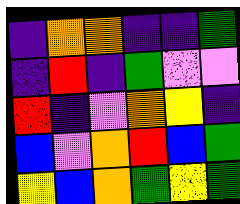[["indigo", "orange", "orange", "indigo", "indigo", "green"], ["indigo", "red", "indigo", "green", "violet", "violet"], ["red", "indigo", "violet", "orange", "yellow", "indigo"], ["blue", "violet", "orange", "red", "blue", "green"], ["yellow", "blue", "orange", "green", "yellow", "green"]]